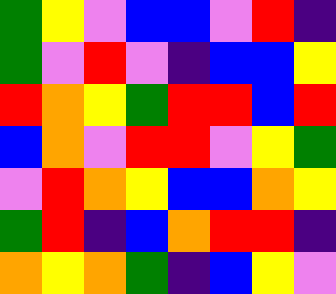[["green", "yellow", "violet", "blue", "blue", "violet", "red", "indigo"], ["green", "violet", "red", "violet", "indigo", "blue", "blue", "yellow"], ["red", "orange", "yellow", "green", "red", "red", "blue", "red"], ["blue", "orange", "violet", "red", "red", "violet", "yellow", "green"], ["violet", "red", "orange", "yellow", "blue", "blue", "orange", "yellow"], ["green", "red", "indigo", "blue", "orange", "red", "red", "indigo"], ["orange", "yellow", "orange", "green", "indigo", "blue", "yellow", "violet"]]